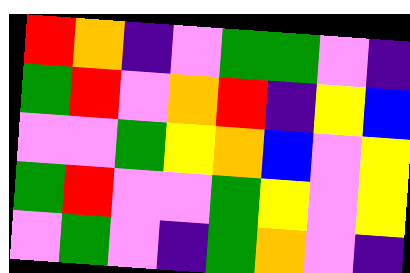[["red", "orange", "indigo", "violet", "green", "green", "violet", "indigo"], ["green", "red", "violet", "orange", "red", "indigo", "yellow", "blue"], ["violet", "violet", "green", "yellow", "orange", "blue", "violet", "yellow"], ["green", "red", "violet", "violet", "green", "yellow", "violet", "yellow"], ["violet", "green", "violet", "indigo", "green", "orange", "violet", "indigo"]]